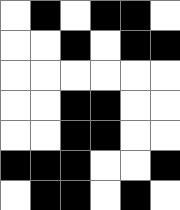[["white", "black", "white", "black", "black", "white"], ["white", "white", "black", "white", "black", "black"], ["white", "white", "white", "white", "white", "white"], ["white", "white", "black", "black", "white", "white"], ["white", "white", "black", "black", "white", "white"], ["black", "black", "black", "white", "white", "black"], ["white", "black", "black", "white", "black", "white"]]